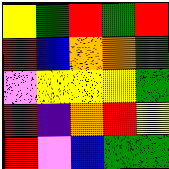[["yellow", "green", "red", "green", "red"], ["red", "blue", "orange", "orange", "green"], ["violet", "yellow", "yellow", "yellow", "green"], ["red", "indigo", "orange", "red", "yellow"], ["red", "violet", "blue", "green", "green"]]